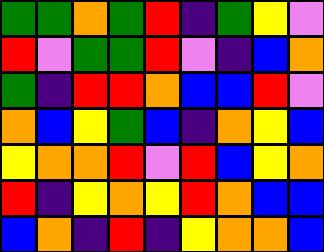[["green", "green", "orange", "green", "red", "indigo", "green", "yellow", "violet"], ["red", "violet", "green", "green", "red", "violet", "indigo", "blue", "orange"], ["green", "indigo", "red", "red", "orange", "blue", "blue", "red", "violet"], ["orange", "blue", "yellow", "green", "blue", "indigo", "orange", "yellow", "blue"], ["yellow", "orange", "orange", "red", "violet", "red", "blue", "yellow", "orange"], ["red", "indigo", "yellow", "orange", "yellow", "red", "orange", "blue", "blue"], ["blue", "orange", "indigo", "red", "indigo", "yellow", "orange", "orange", "blue"]]